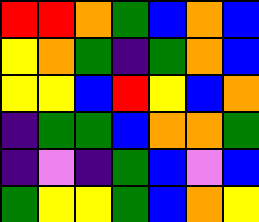[["red", "red", "orange", "green", "blue", "orange", "blue"], ["yellow", "orange", "green", "indigo", "green", "orange", "blue"], ["yellow", "yellow", "blue", "red", "yellow", "blue", "orange"], ["indigo", "green", "green", "blue", "orange", "orange", "green"], ["indigo", "violet", "indigo", "green", "blue", "violet", "blue"], ["green", "yellow", "yellow", "green", "blue", "orange", "yellow"]]